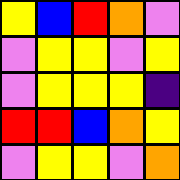[["yellow", "blue", "red", "orange", "violet"], ["violet", "yellow", "yellow", "violet", "yellow"], ["violet", "yellow", "yellow", "yellow", "indigo"], ["red", "red", "blue", "orange", "yellow"], ["violet", "yellow", "yellow", "violet", "orange"]]